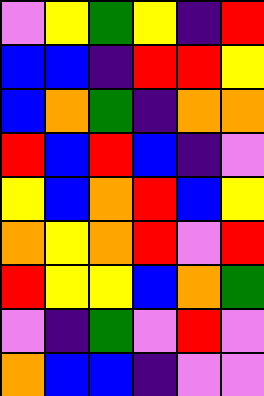[["violet", "yellow", "green", "yellow", "indigo", "red"], ["blue", "blue", "indigo", "red", "red", "yellow"], ["blue", "orange", "green", "indigo", "orange", "orange"], ["red", "blue", "red", "blue", "indigo", "violet"], ["yellow", "blue", "orange", "red", "blue", "yellow"], ["orange", "yellow", "orange", "red", "violet", "red"], ["red", "yellow", "yellow", "blue", "orange", "green"], ["violet", "indigo", "green", "violet", "red", "violet"], ["orange", "blue", "blue", "indigo", "violet", "violet"]]